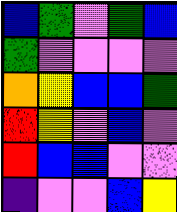[["blue", "green", "violet", "green", "blue"], ["green", "violet", "violet", "violet", "violet"], ["orange", "yellow", "blue", "blue", "green"], ["red", "yellow", "violet", "blue", "violet"], ["red", "blue", "blue", "violet", "violet"], ["indigo", "violet", "violet", "blue", "yellow"]]